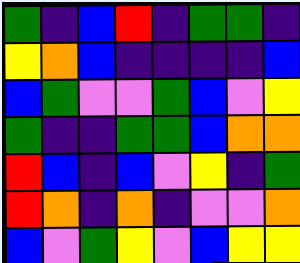[["green", "indigo", "blue", "red", "indigo", "green", "green", "indigo"], ["yellow", "orange", "blue", "indigo", "indigo", "indigo", "indigo", "blue"], ["blue", "green", "violet", "violet", "green", "blue", "violet", "yellow"], ["green", "indigo", "indigo", "green", "green", "blue", "orange", "orange"], ["red", "blue", "indigo", "blue", "violet", "yellow", "indigo", "green"], ["red", "orange", "indigo", "orange", "indigo", "violet", "violet", "orange"], ["blue", "violet", "green", "yellow", "violet", "blue", "yellow", "yellow"]]